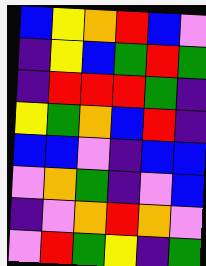[["blue", "yellow", "orange", "red", "blue", "violet"], ["indigo", "yellow", "blue", "green", "red", "green"], ["indigo", "red", "red", "red", "green", "indigo"], ["yellow", "green", "orange", "blue", "red", "indigo"], ["blue", "blue", "violet", "indigo", "blue", "blue"], ["violet", "orange", "green", "indigo", "violet", "blue"], ["indigo", "violet", "orange", "red", "orange", "violet"], ["violet", "red", "green", "yellow", "indigo", "green"]]